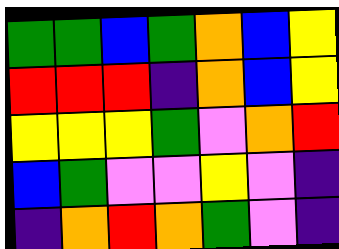[["green", "green", "blue", "green", "orange", "blue", "yellow"], ["red", "red", "red", "indigo", "orange", "blue", "yellow"], ["yellow", "yellow", "yellow", "green", "violet", "orange", "red"], ["blue", "green", "violet", "violet", "yellow", "violet", "indigo"], ["indigo", "orange", "red", "orange", "green", "violet", "indigo"]]